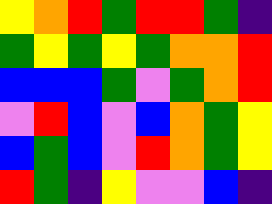[["yellow", "orange", "red", "green", "red", "red", "green", "indigo"], ["green", "yellow", "green", "yellow", "green", "orange", "orange", "red"], ["blue", "blue", "blue", "green", "violet", "green", "orange", "red"], ["violet", "red", "blue", "violet", "blue", "orange", "green", "yellow"], ["blue", "green", "blue", "violet", "red", "orange", "green", "yellow"], ["red", "green", "indigo", "yellow", "violet", "violet", "blue", "indigo"]]